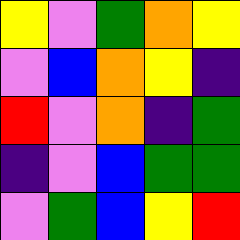[["yellow", "violet", "green", "orange", "yellow"], ["violet", "blue", "orange", "yellow", "indigo"], ["red", "violet", "orange", "indigo", "green"], ["indigo", "violet", "blue", "green", "green"], ["violet", "green", "blue", "yellow", "red"]]